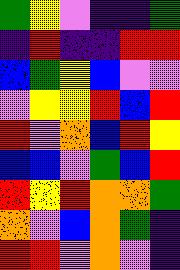[["green", "yellow", "violet", "indigo", "indigo", "green"], ["indigo", "red", "indigo", "indigo", "red", "red"], ["blue", "green", "yellow", "blue", "violet", "violet"], ["violet", "yellow", "yellow", "red", "blue", "red"], ["red", "violet", "orange", "blue", "red", "yellow"], ["blue", "blue", "violet", "green", "blue", "red"], ["red", "yellow", "red", "orange", "orange", "green"], ["orange", "violet", "blue", "orange", "green", "indigo"], ["red", "red", "violet", "orange", "violet", "indigo"]]